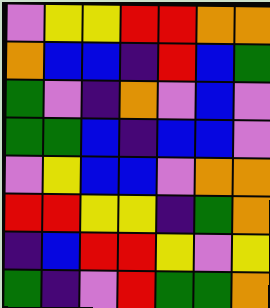[["violet", "yellow", "yellow", "red", "red", "orange", "orange"], ["orange", "blue", "blue", "indigo", "red", "blue", "green"], ["green", "violet", "indigo", "orange", "violet", "blue", "violet"], ["green", "green", "blue", "indigo", "blue", "blue", "violet"], ["violet", "yellow", "blue", "blue", "violet", "orange", "orange"], ["red", "red", "yellow", "yellow", "indigo", "green", "orange"], ["indigo", "blue", "red", "red", "yellow", "violet", "yellow"], ["green", "indigo", "violet", "red", "green", "green", "orange"]]